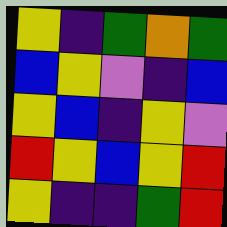[["yellow", "indigo", "green", "orange", "green"], ["blue", "yellow", "violet", "indigo", "blue"], ["yellow", "blue", "indigo", "yellow", "violet"], ["red", "yellow", "blue", "yellow", "red"], ["yellow", "indigo", "indigo", "green", "red"]]